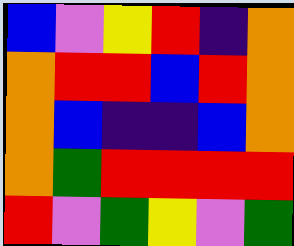[["blue", "violet", "yellow", "red", "indigo", "orange"], ["orange", "red", "red", "blue", "red", "orange"], ["orange", "blue", "indigo", "indigo", "blue", "orange"], ["orange", "green", "red", "red", "red", "red"], ["red", "violet", "green", "yellow", "violet", "green"]]